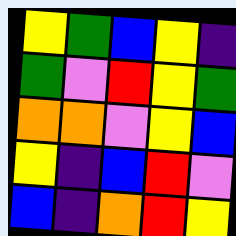[["yellow", "green", "blue", "yellow", "indigo"], ["green", "violet", "red", "yellow", "green"], ["orange", "orange", "violet", "yellow", "blue"], ["yellow", "indigo", "blue", "red", "violet"], ["blue", "indigo", "orange", "red", "yellow"]]